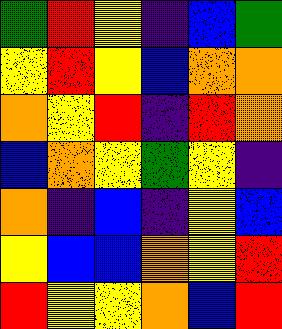[["green", "red", "yellow", "indigo", "blue", "green"], ["yellow", "red", "yellow", "blue", "orange", "orange"], ["orange", "yellow", "red", "indigo", "red", "orange"], ["blue", "orange", "yellow", "green", "yellow", "indigo"], ["orange", "indigo", "blue", "indigo", "yellow", "blue"], ["yellow", "blue", "blue", "orange", "yellow", "red"], ["red", "yellow", "yellow", "orange", "blue", "red"]]